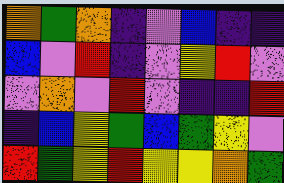[["orange", "green", "orange", "indigo", "violet", "blue", "indigo", "indigo"], ["blue", "violet", "red", "indigo", "violet", "yellow", "red", "violet"], ["violet", "orange", "violet", "red", "violet", "indigo", "indigo", "red"], ["indigo", "blue", "yellow", "green", "blue", "green", "yellow", "violet"], ["red", "green", "yellow", "red", "yellow", "yellow", "orange", "green"]]